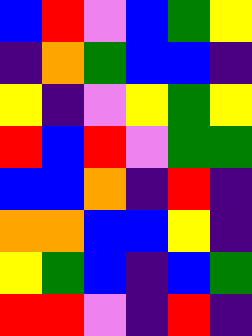[["blue", "red", "violet", "blue", "green", "yellow"], ["indigo", "orange", "green", "blue", "blue", "indigo"], ["yellow", "indigo", "violet", "yellow", "green", "yellow"], ["red", "blue", "red", "violet", "green", "green"], ["blue", "blue", "orange", "indigo", "red", "indigo"], ["orange", "orange", "blue", "blue", "yellow", "indigo"], ["yellow", "green", "blue", "indigo", "blue", "green"], ["red", "red", "violet", "indigo", "red", "indigo"]]